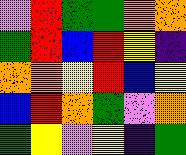[["violet", "red", "green", "green", "orange", "orange"], ["green", "red", "blue", "red", "yellow", "indigo"], ["orange", "orange", "yellow", "red", "blue", "yellow"], ["blue", "red", "orange", "green", "violet", "orange"], ["green", "yellow", "violet", "yellow", "indigo", "green"]]